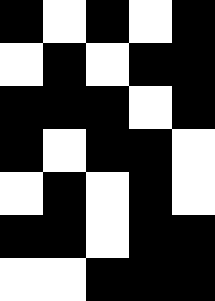[["black", "white", "black", "white", "black"], ["white", "black", "white", "black", "black"], ["black", "black", "black", "white", "black"], ["black", "white", "black", "black", "white"], ["white", "black", "white", "black", "white"], ["black", "black", "white", "black", "black"], ["white", "white", "black", "black", "black"]]